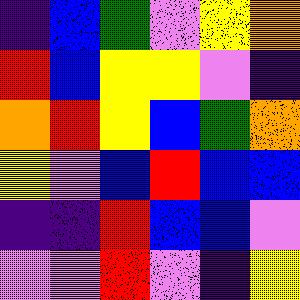[["indigo", "blue", "green", "violet", "yellow", "orange"], ["red", "blue", "yellow", "yellow", "violet", "indigo"], ["orange", "red", "yellow", "blue", "green", "orange"], ["yellow", "violet", "blue", "red", "blue", "blue"], ["indigo", "indigo", "red", "blue", "blue", "violet"], ["violet", "violet", "red", "violet", "indigo", "yellow"]]